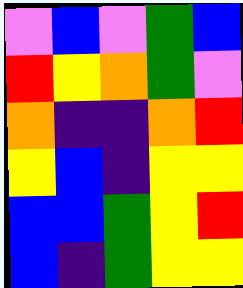[["violet", "blue", "violet", "green", "blue"], ["red", "yellow", "orange", "green", "violet"], ["orange", "indigo", "indigo", "orange", "red"], ["yellow", "blue", "indigo", "yellow", "yellow"], ["blue", "blue", "green", "yellow", "red"], ["blue", "indigo", "green", "yellow", "yellow"]]